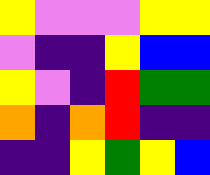[["yellow", "violet", "violet", "violet", "yellow", "yellow"], ["violet", "indigo", "indigo", "yellow", "blue", "blue"], ["yellow", "violet", "indigo", "red", "green", "green"], ["orange", "indigo", "orange", "red", "indigo", "indigo"], ["indigo", "indigo", "yellow", "green", "yellow", "blue"]]